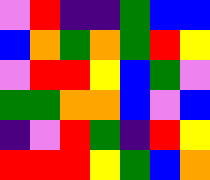[["violet", "red", "indigo", "indigo", "green", "blue", "blue"], ["blue", "orange", "green", "orange", "green", "red", "yellow"], ["violet", "red", "red", "yellow", "blue", "green", "violet"], ["green", "green", "orange", "orange", "blue", "violet", "blue"], ["indigo", "violet", "red", "green", "indigo", "red", "yellow"], ["red", "red", "red", "yellow", "green", "blue", "orange"]]